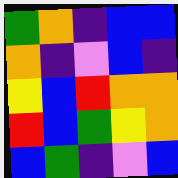[["green", "orange", "indigo", "blue", "blue"], ["orange", "indigo", "violet", "blue", "indigo"], ["yellow", "blue", "red", "orange", "orange"], ["red", "blue", "green", "yellow", "orange"], ["blue", "green", "indigo", "violet", "blue"]]